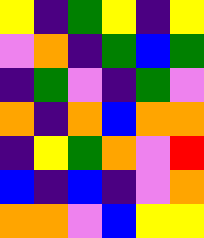[["yellow", "indigo", "green", "yellow", "indigo", "yellow"], ["violet", "orange", "indigo", "green", "blue", "green"], ["indigo", "green", "violet", "indigo", "green", "violet"], ["orange", "indigo", "orange", "blue", "orange", "orange"], ["indigo", "yellow", "green", "orange", "violet", "red"], ["blue", "indigo", "blue", "indigo", "violet", "orange"], ["orange", "orange", "violet", "blue", "yellow", "yellow"]]